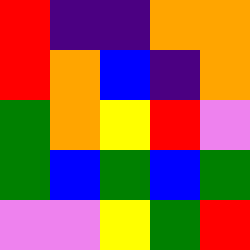[["red", "indigo", "indigo", "orange", "orange"], ["red", "orange", "blue", "indigo", "orange"], ["green", "orange", "yellow", "red", "violet"], ["green", "blue", "green", "blue", "green"], ["violet", "violet", "yellow", "green", "red"]]